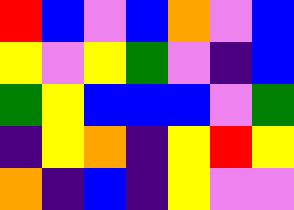[["red", "blue", "violet", "blue", "orange", "violet", "blue"], ["yellow", "violet", "yellow", "green", "violet", "indigo", "blue"], ["green", "yellow", "blue", "blue", "blue", "violet", "green"], ["indigo", "yellow", "orange", "indigo", "yellow", "red", "yellow"], ["orange", "indigo", "blue", "indigo", "yellow", "violet", "violet"]]